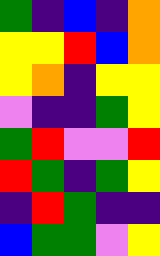[["green", "indigo", "blue", "indigo", "orange"], ["yellow", "yellow", "red", "blue", "orange"], ["yellow", "orange", "indigo", "yellow", "yellow"], ["violet", "indigo", "indigo", "green", "yellow"], ["green", "red", "violet", "violet", "red"], ["red", "green", "indigo", "green", "yellow"], ["indigo", "red", "green", "indigo", "indigo"], ["blue", "green", "green", "violet", "yellow"]]